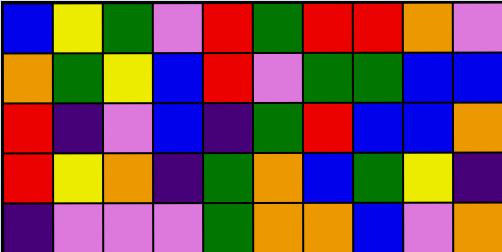[["blue", "yellow", "green", "violet", "red", "green", "red", "red", "orange", "violet"], ["orange", "green", "yellow", "blue", "red", "violet", "green", "green", "blue", "blue"], ["red", "indigo", "violet", "blue", "indigo", "green", "red", "blue", "blue", "orange"], ["red", "yellow", "orange", "indigo", "green", "orange", "blue", "green", "yellow", "indigo"], ["indigo", "violet", "violet", "violet", "green", "orange", "orange", "blue", "violet", "orange"]]